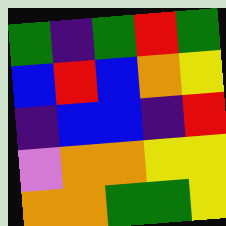[["green", "indigo", "green", "red", "green"], ["blue", "red", "blue", "orange", "yellow"], ["indigo", "blue", "blue", "indigo", "red"], ["violet", "orange", "orange", "yellow", "yellow"], ["orange", "orange", "green", "green", "yellow"]]